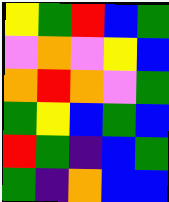[["yellow", "green", "red", "blue", "green"], ["violet", "orange", "violet", "yellow", "blue"], ["orange", "red", "orange", "violet", "green"], ["green", "yellow", "blue", "green", "blue"], ["red", "green", "indigo", "blue", "green"], ["green", "indigo", "orange", "blue", "blue"]]